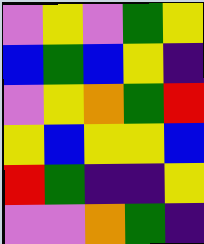[["violet", "yellow", "violet", "green", "yellow"], ["blue", "green", "blue", "yellow", "indigo"], ["violet", "yellow", "orange", "green", "red"], ["yellow", "blue", "yellow", "yellow", "blue"], ["red", "green", "indigo", "indigo", "yellow"], ["violet", "violet", "orange", "green", "indigo"]]